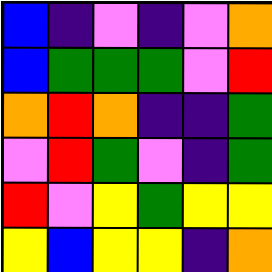[["blue", "indigo", "violet", "indigo", "violet", "orange"], ["blue", "green", "green", "green", "violet", "red"], ["orange", "red", "orange", "indigo", "indigo", "green"], ["violet", "red", "green", "violet", "indigo", "green"], ["red", "violet", "yellow", "green", "yellow", "yellow"], ["yellow", "blue", "yellow", "yellow", "indigo", "orange"]]